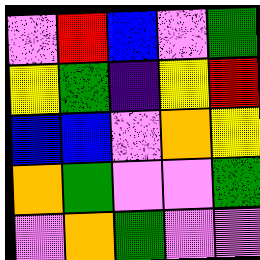[["violet", "red", "blue", "violet", "green"], ["yellow", "green", "indigo", "yellow", "red"], ["blue", "blue", "violet", "orange", "yellow"], ["orange", "green", "violet", "violet", "green"], ["violet", "orange", "green", "violet", "violet"]]